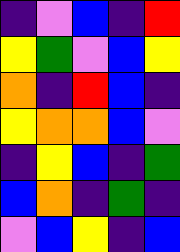[["indigo", "violet", "blue", "indigo", "red"], ["yellow", "green", "violet", "blue", "yellow"], ["orange", "indigo", "red", "blue", "indigo"], ["yellow", "orange", "orange", "blue", "violet"], ["indigo", "yellow", "blue", "indigo", "green"], ["blue", "orange", "indigo", "green", "indigo"], ["violet", "blue", "yellow", "indigo", "blue"]]